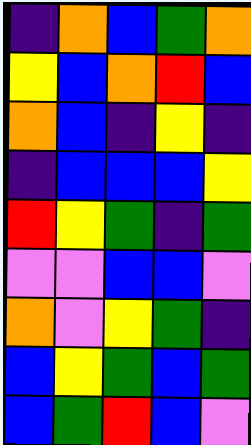[["indigo", "orange", "blue", "green", "orange"], ["yellow", "blue", "orange", "red", "blue"], ["orange", "blue", "indigo", "yellow", "indigo"], ["indigo", "blue", "blue", "blue", "yellow"], ["red", "yellow", "green", "indigo", "green"], ["violet", "violet", "blue", "blue", "violet"], ["orange", "violet", "yellow", "green", "indigo"], ["blue", "yellow", "green", "blue", "green"], ["blue", "green", "red", "blue", "violet"]]